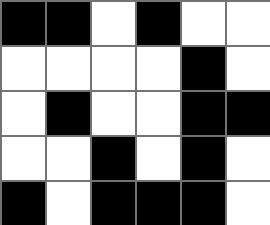[["black", "black", "white", "black", "white", "white"], ["white", "white", "white", "white", "black", "white"], ["white", "black", "white", "white", "black", "black"], ["white", "white", "black", "white", "black", "white"], ["black", "white", "black", "black", "black", "white"]]